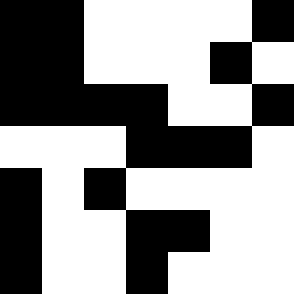[["black", "black", "white", "white", "white", "white", "black"], ["black", "black", "white", "white", "white", "black", "white"], ["black", "black", "black", "black", "white", "white", "black"], ["white", "white", "white", "black", "black", "black", "white"], ["black", "white", "black", "white", "white", "white", "white"], ["black", "white", "white", "black", "black", "white", "white"], ["black", "white", "white", "black", "white", "white", "white"]]